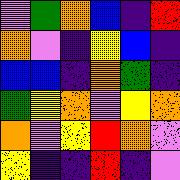[["violet", "green", "orange", "blue", "indigo", "red"], ["orange", "violet", "indigo", "yellow", "blue", "indigo"], ["blue", "blue", "indigo", "orange", "green", "indigo"], ["green", "yellow", "orange", "violet", "yellow", "orange"], ["orange", "violet", "yellow", "red", "orange", "violet"], ["yellow", "indigo", "indigo", "red", "indigo", "violet"]]